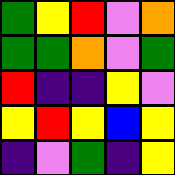[["green", "yellow", "red", "violet", "orange"], ["green", "green", "orange", "violet", "green"], ["red", "indigo", "indigo", "yellow", "violet"], ["yellow", "red", "yellow", "blue", "yellow"], ["indigo", "violet", "green", "indigo", "yellow"]]